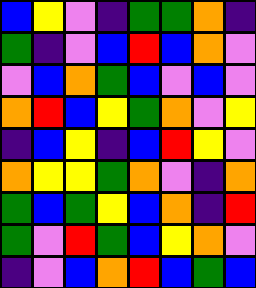[["blue", "yellow", "violet", "indigo", "green", "green", "orange", "indigo"], ["green", "indigo", "violet", "blue", "red", "blue", "orange", "violet"], ["violet", "blue", "orange", "green", "blue", "violet", "blue", "violet"], ["orange", "red", "blue", "yellow", "green", "orange", "violet", "yellow"], ["indigo", "blue", "yellow", "indigo", "blue", "red", "yellow", "violet"], ["orange", "yellow", "yellow", "green", "orange", "violet", "indigo", "orange"], ["green", "blue", "green", "yellow", "blue", "orange", "indigo", "red"], ["green", "violet", "red", "green", "blue", "yellow", "orange", "violet"], ["indigo", "violet", "blue", "orange", "red", "blue", "green", "blue"]]